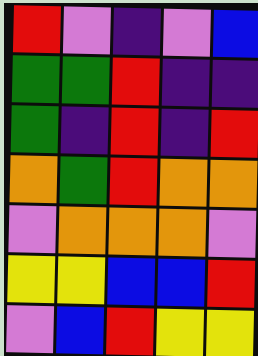[["red", "violet", "indigo", "violet", "blue"], ["green", "green", "red", "indigo", "indigo"], ["green", "indigo", "red", "indigo", "red"], ["orange", "green", "red", "orange", "orange"], ["violet", "orange", "orange", "orange", "violet"], ["yellow", "yellow", "blue", "blue", "red"], ["violet", "blue", "red", "yellow", "yellow"]]